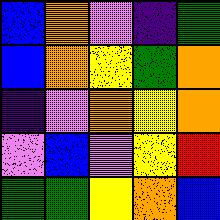[["blue", "orange", "violet", "indigo", "green"], ["blue", "orange", "yellow", "green", "orange"], ["indigo", "violet", "orange", "yellow", "orange"], ["violet", "blue", "violet", "yellow", "red"], ["green", "green", "yellow", "orange", "blue"]]